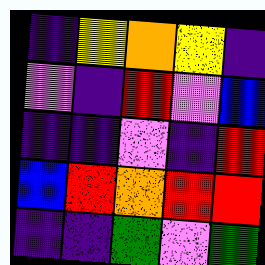[["indigo", "yellow", "orange", "yellow", "indigo"], ["violet", "indigo", "red", "violet", "blue"], ["indigo", "indigo", "violet", "indigo", "red"], ["blue", "red", "orange", "red", "red"], ["indigo", "indigo", "green", "violet", "green"]]